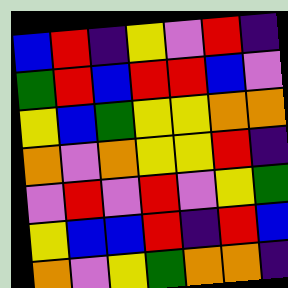[["blue", "red", "indigo", "yellow", "violet", "red", "indigo"], ["green", "red", "blue", "red", "red", "blue", "violet"], ["yellow", "blue", "green", "yellow", "yellow", "orange", "orange"], ["orange", "violet", "orange", "yellow", "yellow", "red", "indigo"], ["violet", "red", "violet", "red", "violet", "yellow", "green"], ["yellow", "blue", "blue", "red", "indigo", "red", "blue"], ["orange", "violet", "yellow", "green", "orange", "orange", "indigo"]]